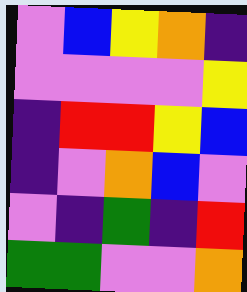[["violet", "blue", "yellow", "orange", "indigo"], ["violet", "violet", "violet", "violet", "yellow"], ["indigo", "red", "red", "yellow", "blue"], ["indigo", "violet", "orange", "blue", "violet"], ["violet", "indigo", "green", "indigo", "red"], ["green", "green", "violet", "violet", "orange"]]